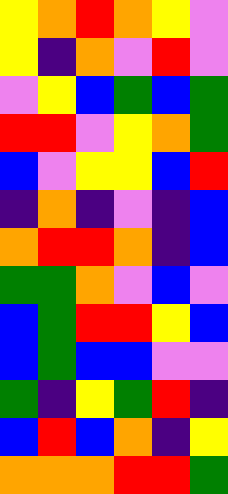[["yellow", "orange", "red", "orange", "yellow", "violet"], ["yellow", "indigo", "orange", "violet", "red", "violet"], ["violet", "yellow", "blue", "green", "blue", "green"], ["red", "red", "violet", "yellow", "orange", "green"], ["blue", "violet", "yellow", "yellow", "blue", "red"], ["indigo", "orange", "indigo", "violet", "indigo", "blue"], ["orange", "red", "red", "orange", "indigo", "blue"], ["green", "green", "orange", "violet", "blue", "violet"], ["blue", "green", "red", "red", "yellow", "blue"], ["blue", "green", "blue", "blue", "violet", "violet"], ["green", "indigo", "yellow", "green", "red", "indigo"], ["blue", "red", "blue", "orange", "indigo", "yellow"], ["orange", "orange", "orange", "red", "red", "green"]]